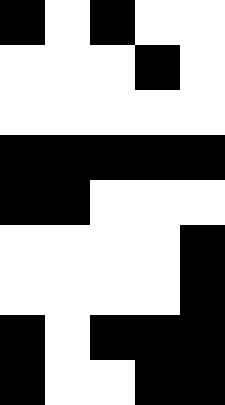[["black", "white", "black", "white", "white"], ["white", "white", "white", "black", "white"], ["white", "white", "white", "white", "white"], ["black", "black", "black", "black", "black"], ["black", "black", "white", "white", "white"], ["white", "white", "white", "white", "black"], ["white", "white", "white", "white", "black"], ["black", "white", "black", "black", "black"], ["black", "white", "white", "black", "black"]]